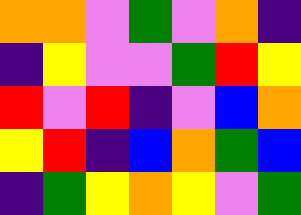[["orange", "orange", "violet", "green", "violet", "orange", "indigo"], ["indigo", "yellow", "violet", "violet", "green", "red", "yellow"], ["red", "violet", "red", "indigo", "violet", "blue", "orange"], ["yellow", "red", "indigo", "blue", "orange", "green", "blue"], ["indigo", "green", "yellow", "orange", "yellow", "violet", "green"]]